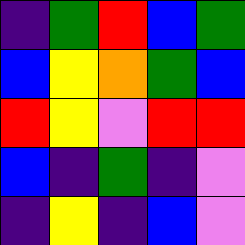[["indigo", "green", "red", "blue", "green"], ["blue", "yellow", "orange", "green", "blue"], ["red", "yellow", "violet", "red", "red"], ["blue", "indigo", "green", "indigo", "violet"], ["indigo", "yellow", "indigo", "blue", "violet"]]